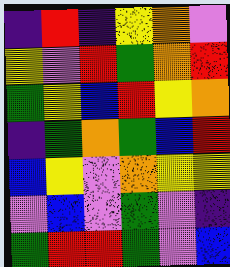[["indigo", "red", "indigo", "yellow", "orange", "violet"], ["yellow", "violet", "red", "green", "orange", "red"], ["green", "yellow", "blue", "red", "yellow", "orange"], ["indigo", "green", "orange", "green", "blue", "red"], ["blue", "yellow", "violet", "orange", "yellow", "yellow"], ["violet", "blue", "violet", "green", "violet", "indigo"], ["green", "red", "red", "green", "violet", "blue"]]